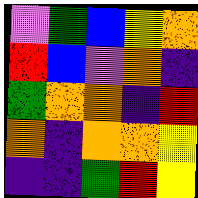[["violet", "green", "blue", "yellow", "orange"], ["red", "blue", "violet", "orange", "indigo"], ["green", "orange", "orange", "indigo", "red"], ["orange", "indigo", "orange", "orange", "yellow"], ["indigo", "indigo", "green", "red", "yellow"]]